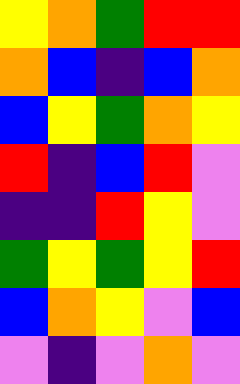[["yellow", "orange", "green", "red", "red"], ["orange", "blue", "indigo", "blue", "orange"], ["blue", "yellow", "green", "orange", "yellow"], ["red", "indigo", "blue", "red", "violet"], ["indigo", "indigo", "red", "yellow", "violet"], ["green", "yellow", "green", "yellow", "red"], ["blue", "orange", "yellow", "violet", "blue"], ["violet", "indigo", "violet", "orange", "violet"]]